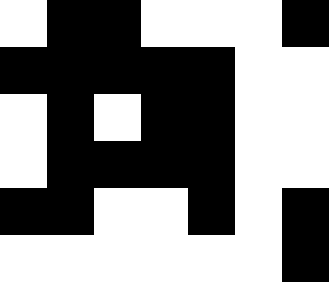[["white", "black", "black", "white", "white", "white", "black"], ["black", "black", "black", "black", "black", "white", "white"], ["white", "black", "white", "black", "black", "white", "white"], ["white", "black", "black", "black", "black", "white", "white"], ["black", "black", "white", "white", "black", "white", "black"], ["white", "white", "white", "white", "white", "white", "black"]]